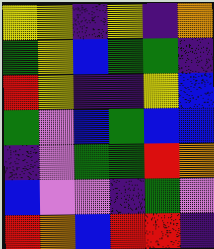[["yellow", "yellow", "indigo", "yellow", "indigo", "orange"], ["green", "yellow", "blue", "green", "green", "indigo"], ["red", "yellow", "indigo", "indigo", "yellow", "blue"], ["green", "violet", "blue", "green", "blue", "blue"], ["indigo", "violet", "green", "green", "red", "orange"], ["blue", "violet", "violet", "indigo", "green", "violet"], ["red", "orange", "blue", "red", "red", "indigo"]]